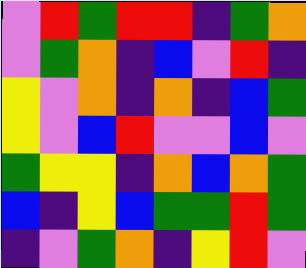[["violet", "red", "green", "red", "red", "indigo", "green", "orange"], ["violet", "green", "orange", "indigo", "blue", "violet", "red", "indigo"], ["yellow", "violet", "orange", "indigo", "orange", "indigo", "blue", "green"], ["yellow", "violet", "blue", "red", "violet", "violet", "blue", "violet"], ["green", "yellow", "yellow", "indigo", "orange", "blue", "orange", "green"], ["blue", "indigo", "yellow", "blue", "green", "green", "red", "green"], ["indigo", "violet", "green", "orange", "indigo", "yellow", "red", "violet"]]